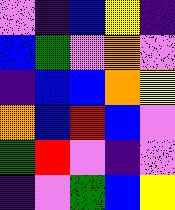[["violet", "indigo", "blue", "yellow", "indigo"], ["blue", "green", "violet", "orange", "violet"], ["indigo", "blue", "blue", "orange", "yellow"], ["orange", "blue", "red", "blue", "violet"], ["green", "red", "violet", "indigo", "violet"], ["indigo", "violet", "green", "blue", "yellow"]]